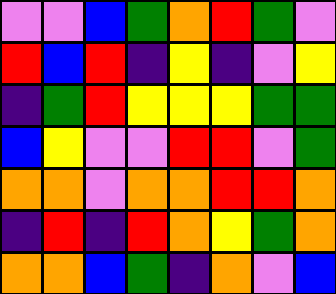[["violet", "violet", "blue", "green", "orange", "red", "green", "violet"], ["red", "blue", "red", "indigo", "yellow", "indigo", "violet", "yellow"], ["indigo", "green", "red", "yellow", "yellow", "yellow", "green", "green"], ["blue", "yellow", "violet", "violet", "red", "red", "violet", "green"], ["orange", "orange", "violet", "orange", "orange", "red", "red", "orange"], ["indigo", "red", "indigo", "red", "orange", "yellow", "green", "orange"], ["orange", "orange", "blue", "green", "indigo", "orange", "violet", "blue"]]